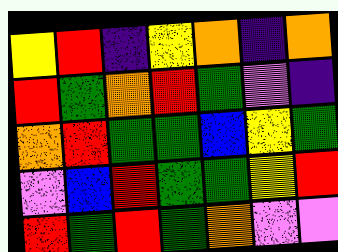[["yellow", "red", "indigo", "yellow", "orange", "indigo", "orange"], ["red", "green", "orange", "red", "green", "violet", "indigo"], ["orange", "red", "green", "green", "blue", "yellow", "green"], ["violet", "blue", "red", "green", "green", "yellow", "red"], ["red", "green", "red", "green", "orange", "violet", "violet"]]